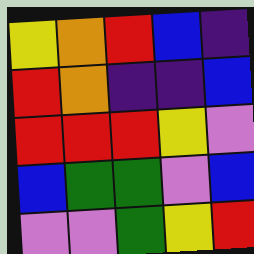[["yellow", "orange", "red", "blue", "indigo"], ["red", "orange", "indigo", "indigo", "blue"], ["red", "red", "red", "yellow", "violet"], ["blue", "green", "green", "violet", "blue"], ["violet", "violet", "green", "yellow", "red"]]